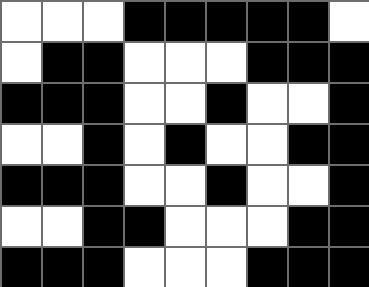[["white", "white", "white", "black", "black", "black", "black", "black", "white"], ["white", "black", "black", "white", "white", "white", "black", "black", "black"], ["black", "black", "black", "white", "white", "black", "white", "white", "black"], ["white", "white", "black", "white", "black", "white", "white", "black", "black"], ["black", "black", "black", "white", "white", "black", "white", "white", "black"], ["white", "white", "black", "black", "white", "white", "white", "black", "black"], ["black", "black", "black", "white", "white", "white", "black", "black", "black"]]